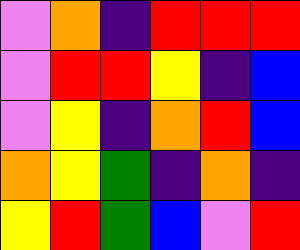[["violet", "orange", "indigo", "red", "red", "red"], ["violet", "red", "red", "yellow", "indigo", "blue"], ["violet", "yellow", "indigo", "orange", "red", "blue"], ["orange", "yellow", "green", "indigo", "orange", "indigo"], ["yellow", "red", "green", "blue", "violet", "red"]]